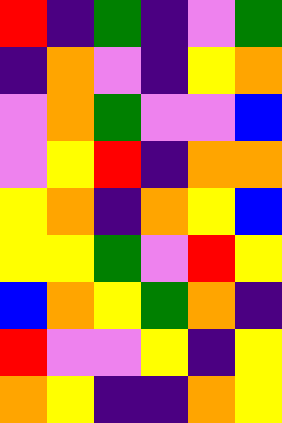[["red", "indigo", "green", "indigo", "violet", "green"], ["indigo", "orange", "violet", "indigo", "yellow", "orange"], ["violet", "orange", "green", "violet", "violet", "blue"], ["violet", "yellow", "red", "indigo", "orange", "orange"], ["yellow", "orange", "indigo", "orange", "yellow", "blue"], ["yellow", "yellow", "green", "violet", "red", "yellow"], ["blue", "orange", "yellow", "green", "orange", "indigo"], ["red", "violet", "violet", "yellow", "indigo", "yellow"], ["orange", "yellow", "indigo", "indigo", "orange", "yellow"]]